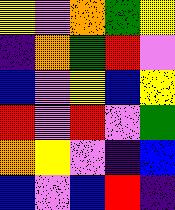[["yellow", "violet", "orange", "green", "yellow"], ["indigo", "orange", "green", "red", "violet"], ["blue", "violet", "yellow", "blue", "yellow"], ["red", "violet", "red", "violet", "green"], ["orange", "yellow", "violet", "indigo", "blue"], ["blue", "violet", "blue", "red", "indigo"]]